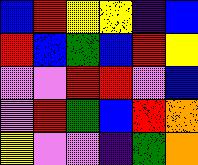[["blue", "red", "yellow", "yellow", "indigo", "blue"], ["red", "blue", "green", "blue", "red", "yellow"], ["violet", "violet", "red", "red", "violet", "blue"], ["violet", "red", "green", "blue", "red", "orange"], ["yellow", "violet", "violet", "indigo", "green", "orange"]]